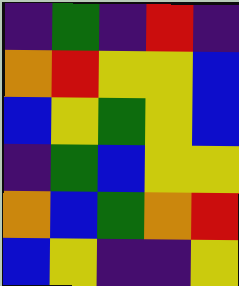[["indigo", "green", "indigo", "red", "indigo"], ["orange", "red", "yellow", "yellow", "blue"], ["blue", "yellow", "green", "yellow", "blue"], ["indigo", "green", "blue", "yellow", "yellow"], ["orange", "blue", "green", "orange", "red"], ["blue", "yellow", "indigo", "indigo", "yellow"]]